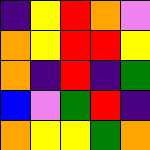[["indigo", "yellow", "red", "orange", "violet"], ["orange", "yellow", "red", "red", "yellow"], ["orange", "indigo", "red", "indigo", "green"], ["blue", "violet", "green", "red", "indigo"], ["orange", "yellow", "yellow", "green", "orange"]]